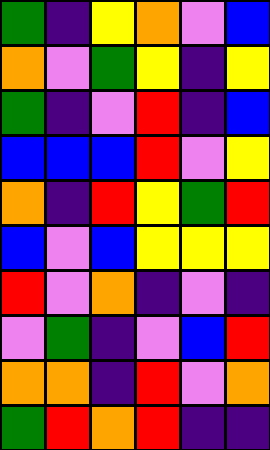[["green", "indigo", "yellow", "orange", "violet", "blue"], ["orange", "violet", "green", "yellow", "indigo", "yellow"], ["green", "indigo", "violet", "red", "indigo", "blue"], ["blue", "blue", "blue", "red", "violet", "yellow"], ["orange", "indigo", "red", "yellow", "green", "red"], ["blue", "violet", "blue", "yellow", "yellow", "yellow"], ["red", "violet", "orange", "indigo", "violet", "indigo"], ["violet", "green", "indigo", "violet", "blue", "red"], ["orange", "orange", "indigo", "red", "violet", "orange"], ["green", "red", "orange", "red", "indigo", "indigo"]]